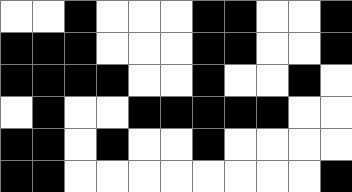[["white", "white", "black", "white", "white", "white", "black", "black", "white", "white", "black"], ["black", "black", "black", "white", "white", "white", "black", "black", "white", "white", "black"], ["black", "black", "black", "black", "white", "white", "black", "white", "white", "black", "white"], ["white", "black", "white", "white", "black", "black", "black", "black", "black", "white", "white"], ["black", "black", "white", "black", "white", "white", "black", "white", "white", "white", "white"], ["black", "black", "white", "white", "white", "white", "white", "white", "white", "white", "black"]]